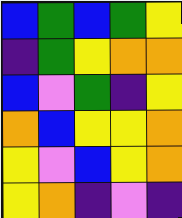[["blue", "green", "blue", "green", "yellow"], ["indigo", "green", "yellow", "orange", "orange"], ["blue", "violet", "green", "indigo", "yellow"], ["orange", "blue", "yellow", "yellow", "orange"], ["yellow", "violet", "blue", "yellow", "orange"], ["yellow", "orange", "indigo", "violet", "indigo"]]